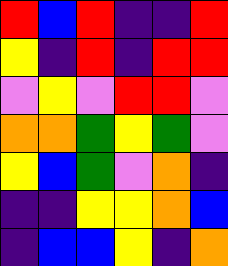[["red", "blue", "red", "indigo", "indigo", "red"], ["yellow", "indigo", "red", "indigo", "red", "red"], ["violet", "yellow", "violet", "red", "red", "violet"], ["orange", "orange", "green", "yellow", "green", "violet"], ["yellow", "blue", "green", "violet", "orange", "indigo"], ["indigo", "indigo", "yellow", "yellow", "orange", "blue"], ["indigo", "blue", "blue", "yellow", "indigo", "orange"]]